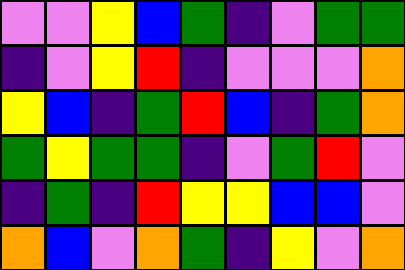[["violet", "violet", "yellow", "blue", "green", "indigo", "violet", "green", "green"], ["indigo", "violet", "yellow", "red", "indigo", "violet", "violet", "violet", "orange"], ["yellow", "blue", "indigo", "green", "red", "blue", "indigo", "green", "orange"], ["green", "yellow", "green", "green", "indigo", "violet", "green", "red", "violet"], ["indigo", "green", "indigo", "red", "yellow", "yellow", "blue", "blue", "violet"], ["orange", "blue", "violet", "orange", "green", "indigo", "yellow", "violet", "orange"]]